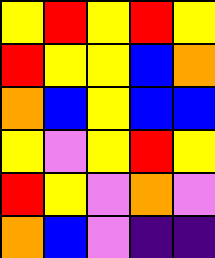[["yellow", "red", "yellow", "red", "yellow"], ["red", "yellow", "yellow", "blue", "orange"], ["orange", "blue", "yellow", "blue", "blue"], ["yellow", "violet", "yellow", "red", "yellow"], ["red", "yellow", "violet", "orange", "violet"], ["orange", "blue", "violet", "indigo", "indigo"]]